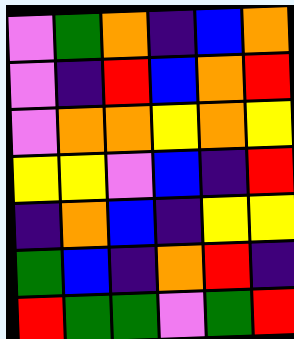[["violet", "green", "orange", "indigo", "blue", "orange"], ["violet", "indigo", "red", "blue", "orange", "red"], ["violet", "orange", "orange", "yellow", "orange", "yellow"], ["yellow", "yellow", "violet", "blue", "indigo", "red"], ["indigo", "orange", "blue", "indigo", "yellow", "yellow"], ["green", "blue", "indigo", "orange", "red", "indigo"], ["red", "green", "green", "violet", "green", "red"]]